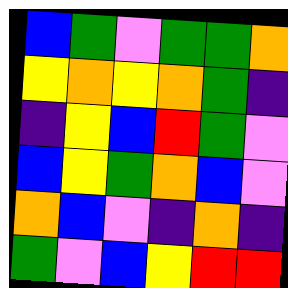[["blue", "green", "violet", "green", "green", "orange"], ["yellow", "orange", "yellow", "orange", "green", "indigo"], ["indigo", "yellow", "blue", "red", "green", "violet"], ["blue", "yellow", "green", "orange", "blue", "violet"], ["orange", "blue", "violet", "indigo", "orange", "indigo"], ["green", "violet", "blue", "yellow", "red", "red"]]